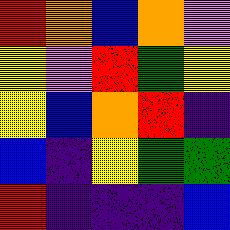[["red", "orange", "blue", "orange", "violet"], ["yellow", "violet", "red", "green", "yellow"], ["yellow", "blue", "orange", "red", "indigo"], ["blue", "indigo", "yellow", "green", "green"], ["red", "indigo", "indigo", "indigo", "blue"]]